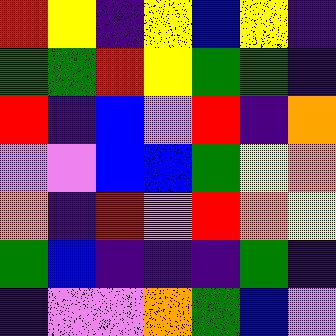[["red", "yellow", "indigo", "yellow", "blue", "yellow", "indigo"], ["green", "green", "red", "yellow", "green", "green", "indigo"], ["red", "indigo", "blue", "violet", "red", "indigo", "orange"], ["violet", "violet", "blue", "blue", "green", "yellow", "orange"], ["orange", "indigo", "red", "violet", "red", "orange", "yellow"], ["green", "blue", "indigo", "indigo", "indigo", "green", "indigo"], ["indigo", "violet", "violet", "orange", "green", "blue", "violet"]]